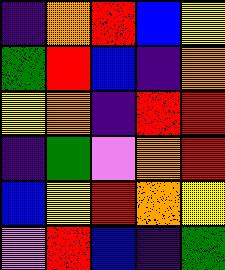[["indigo", "orange", "red", "blue", "yellow"], ["green", "red", "blue", "indigo", "orange"], ["yellow", "orange", "indigo", "red", "red"], ["indigo", "green", "violet", "orange", "red"], ["blue", "yellow", "red", "orange", "yellow"], ["violet", "red", "blue", "indigo", "green"]]